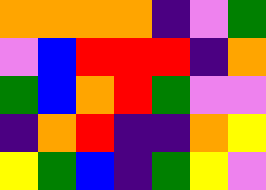[["orange", "orange", "orange", "orange", "indigo", "violet", "green"], ["violet", "blue", "red", "red", "red", "indigo", "orange"], ["green", "blue", "orange", "red", "green", "violet", "violet"], ["indigo", "orange", "red", "indigo", "indigo", "orange", "yellow"], ["yellow", "green", "blue", "indigo", "green", "yellow", "violet"]]